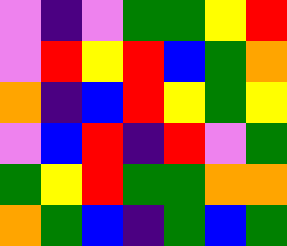[["violet", "indigo", "violet", "green", "green", "yellow", "red"], ["violet", "red", "yellow", "red", "blue", "green", "orange"], ["orange", "indigo", "blue", "red", "yellow", "green", "yellow"], ["violet", "blue", "red", "indigo", "red", "violet", "green"], ["green", "yellow", "red", "green", "green", "orange", "orange"], ["orange", "green", "blue", "indigo", "green", "blue", "green"]]